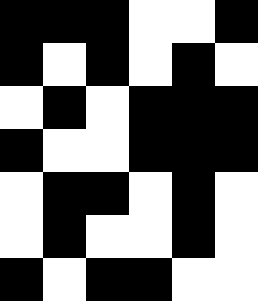[["black", "black", "black", "white", "white", "black"], ["black", "white", "black", "white", "black", "white"], ["white", "black", "white", "black", "black", "black"], ["black", "white", "white", "black", "black", "black"], ["white", "black", "black", "white", "black", "white"], ["white", "black", "white", "white", "black", "white"], ["black", "white", "black", "black", "white", "white"]]